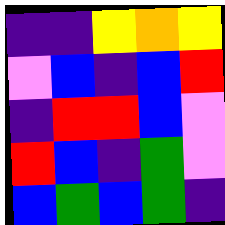[["indigo", "indigo", "yellow", "orange", "yellow"], ["violet", "blue", "indigo", "blue", "red"], ["indigo", "red", "red", "blue", "violet"], ["red", "blue", "indigo", "green", "violet"], ["blue", "green", "blue", "green", "indigo"]]